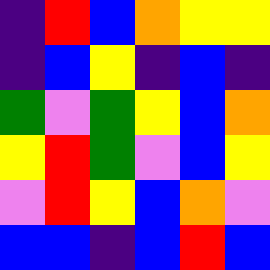[["indigo", "red", "blue", "orange", "yellow", "yellow"], ["indigo", "blue", "yellow", "indigo", "blue", "indigo"], ["green", "violet", "green", "yellow", "blue", "orange"], ["yellow", "red", "green", "violet", "blue", "yellow"], ["violet", "red", "yellow", "blue", "orange", "violet"], ["blue", "blue", "indigo", "blue", "red", "blue"]]